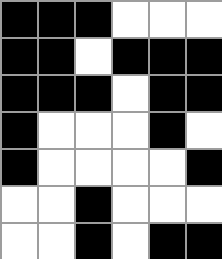[["black", "black", "black", "white", "white", "white"], ["black", "black", "white", "black", "black", "black"], ["black", "black", "black", "white", "black", "black"], ["black", "white", "white", "white", "black", "white"], ["black", "white", "white", "white", "white", "black"], ["white", "white", "black", "white", "white", "white"], ["white", "white", "black", "white", "black", "black"]]